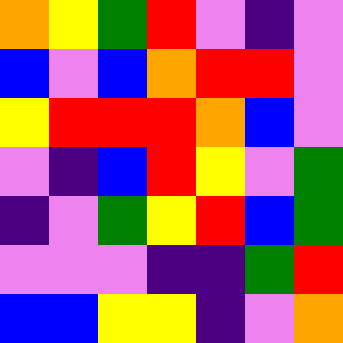[["orange", "yellow", "green", "red", "violet", "indigo", "violet"], ["blue", "violet", "blue", "orange", "red", "red", "violet"], ["yellow", "red", "red", "red", "orange", "blue", "violet"], ["violet", "indigo", "blue", "red", "yellow", "violet", "green"], ["indigo", "violet", "green", "yellow", "red", "blue", "green"], ["violet", "violet", "violet", "indigo", "indigo", "green", "red"], ["blue", "blue", "yellow", "yellow", "indigo", "violet", "orange"]]